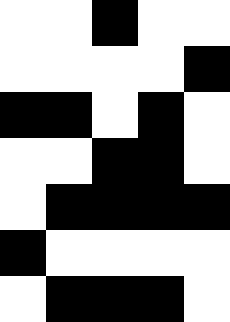[["white", "white", "black", "white", "white"], ["white", "white", "white", "white", "black"], ["black", "black", "white", "black", "white"], ["white", "white", "black", "black", "white"], ["white", "black", "black", "black", "black"], ["black", "white", "white", "white", "white"], ["white", "black", "black", "black", "white"]]